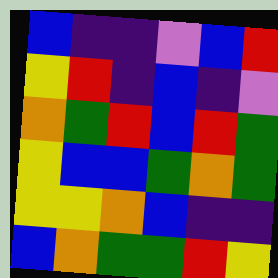[["blue", "indigo", "indigo", "violet", "blue", "red"], ["yellow", "red", "indigo", "blue", "indigo", "violet"], ["orange", "green", "red", "blue", "red", "green"], ["yellow", "blue", "blue", "green", "orange", "green"], ["yellow", "yellow", "orange", "blue", "indigo", "indigo"], ["blue", "orange", "green", "green", "red", "yellow"]]